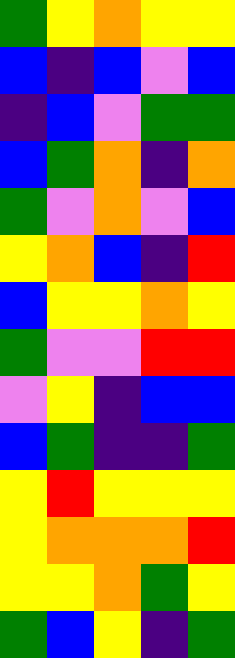[["green", "yellow", "orange", "yellow", "yellow"], ["blue", "indigo", "blue", "violet", "blue"], ["indigo", "blue", "violet", "green", "green"], ["blue", "green", "orange", "indigo", "orange"], ["green", "violet", "orange", "violet", "blue"], ["yellow", "orange", "blue", "indigo", "red"], ["blue", "yellow", "yellow", "orange", "yellow"], ["green", "violet", "violet", "red", "red"], ["violet", "yellow", "indigo", "blue", "blue"], ["blue", "green", "indigo", "indigo", "green"], ["yellow", "red", "yellow", "yellow", "yellow"], ["yellow", "orange", "orange", "orange", "red"], ["yellow", "yellow", "orange", "green", "yellow"], ["green", "blue", "yellow", "indigo", "green"]]